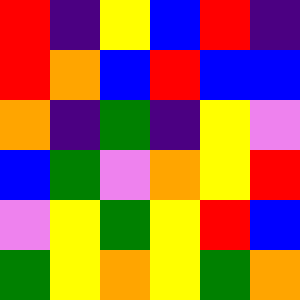[["red", "indigo", "yellow", "blue", "red", "indigo"], ["red", "orange", "blue", "red", "blue", "blue"], ["orange", "indigo", "green", "indigo", "yellow", "violet"], ["blue", "green", "violet", "orange", "yellow", "red"], ["violet", "yellow", "green", "yellow", "red", "blue"], ["green", "yellow", "orange", "yellow", "green", "orange"]]